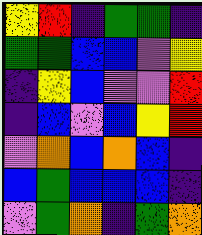[["yellow", "red", "indigo", "green", "green", "indigo"], ["green", "green", "blue", "blue", "violet", "yellow"], ["indigo", "yellow", "blue", "violet", "violet", "red"], ["indigo", "blue", "violet", "blue", "yellow", "red"], ["violet", "orange", "blue", "orange", "blue", "indigo"], ["blue", "green", "blue", "blue", "blue", "indigo"], ["violet", "green", "orange", "indigo", "green", "orange"]]